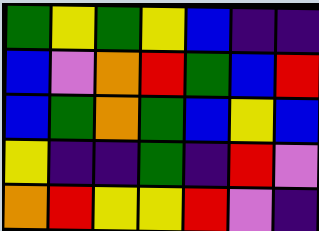[["green", "yellow", "green", "yellow", "blue", "indigo", "indigo"], ["blue", "violet", "orange", "red", "green", "blue", "red"], ["blue", "green", "orange", "green", "blue", "yellow", "blue"], ["yellow", "indigo", "indigo", "green", "indigo", "red", "violet"], ["orange", "red", "yellow", "yellow", "red", "violet", "indigo"]]